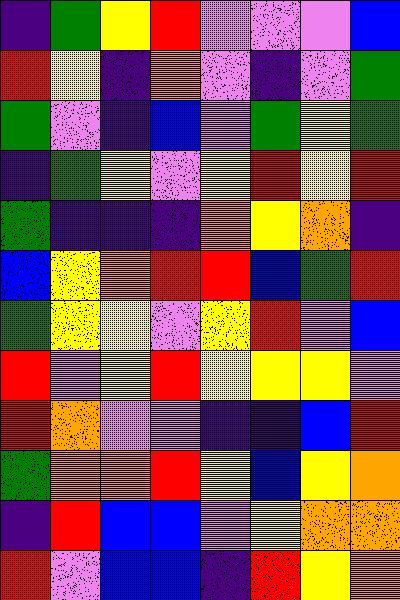[["indigo", "green", "yellow", "red", "violet", "violet", "violet", "blue"], ["red", "yellow", "indigo", "orange", "violet", "indigo", "violet", "green"], ["green", "violet", "indigo", "blue", "violet", "green", "yellow", "green"], ["indigo", "green", "yellow", "violet", "yellow", "red", "yellow", "red"], ["green", "indigo", "indigo", "indigo", "orange", "yellow", "orange", "indigo"], ["blue", "yellow", "orange", "red", "red", "blue", "green", "red"], ["green", "yellow", "yellow", "violet", "yellow", "red", "violet", "blue"], ["red", "violet", "yellow", "red", "yellow", "yellow", "yellow", "violet"], ["red", "orange", "violet", "violet", "indigo", "indigo", "blue", "red"], ["green", "orange", "orange", "red", "yellow", "blue", "yellow", "orange"], ["indigo", "red", "blue", "blue", "violet", "yellow", "orange", "orange"], ["red", "violet", "blue", "blue", "indigo", "red", "yellow", "orange"]]